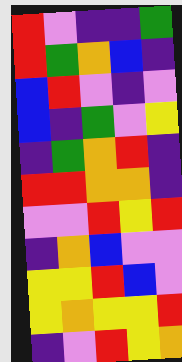[["red", "violet", "indigo", "indigo", "green"], ["red", "green", "orange", "blue", "indigo"], ["blue", "red", "violet", "indigo", "violet"], ["blue", "indigo", "green", "violet", "yellow"], ["indigo", "green", "orange", "red", "indigo"], ["red", "red", "orange", "orange", "indigo"], ["violet", "violet", "red", "yellow", "red"], ["indigo", "orange", "blue", "violet", "violet"], ["yellow", "yellow", "red", "blue", "violet"], ["yellow", "orange", "yellow", "yellow", "red"], ["indigo", "violet", "red", "yellow", "orange"]]